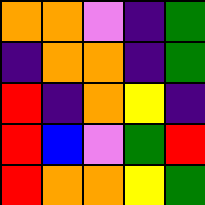[["orange", "orange", "violet", "indigo", "green"], ["indigo", "orange", "orange", "indigo", "green"], ["red", "indigo", "orange", "yellow", "indigo"], ["red", "blue", "violet", "green", "red"], ["red", "orange", "orange", "yellow", "green"]]